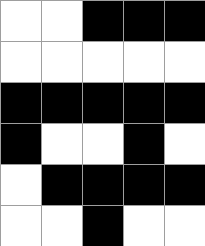[["white", "white", "black", "black", "black"], ["white", "white", "white", "white", "white"], ["black", "black", "black", "black", "black"], ["black", "white", "white", "black", "white"], ["white", "black", "black", "black", "black"], ["white", "white", "black", "white", "white"]]